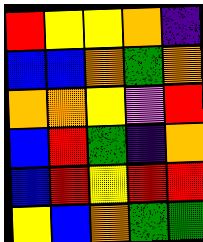[["red", "yellow", "yellow", "orange", "indigo"], ["blue", "blue", "orange", "green", "orange"], ["orange", "orange", "yellow", "violet", "red"], ["blue", "red", "green", "indigo", "orange"], ["blue", "red", "yellow", "red", "red"], ["yellow", "blue", "orange", "green", "green"]]